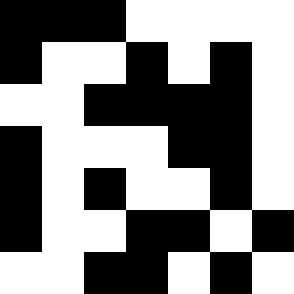[["black", "black", "black", "white", "white", "white", "white"], ["black", "white", "white", "black", "white", "black", "white"], ["white", "white", "black", "black", "black", "black", "white"], ["black", "white", "white", "white", "black", "black", "white"], ["black", "white", "black", "white", "white", "black", "white"], ["black", "white", "white", "black", "black", "white", "black"], ["white", "white", "black", "black", "white", "black", "white"]]